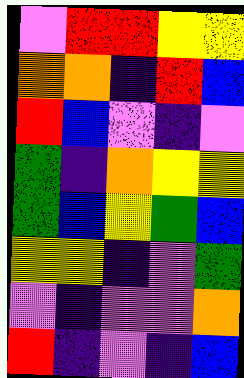[["violet", "red", "red", "yellow", "yellow"], ["orange", "orange", "indigo", "red", "blue"], ["red", "blue", "violet", "indigo", "violet"], ["green", "indigo", "orange", "yellow", "yellow"], ["green", "blue", "yellow", "green", "blue"], ["yellow", "yellow", "indigo", "violet", "green"], ["violet", "indigo", "violet", "violet", "orange"], ["red", "indigo", "violet", "indigo", "blue"]]